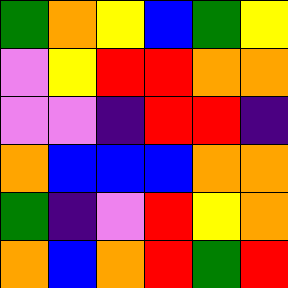[["green", "orange", "yellow", "blue", "green", "yellow"], ["violet", "yellow", "red", "red", "orange", "orange"], ["violet", "violet", "indigo", "red", "red", "indigo"], ["orange", "blue", "blue", "blue", "orange", "orange"], ["green", "indigo", "violet", "red", "yellow", "orange"], ["orange", "blue", "orange", "red", "green", "red"]]